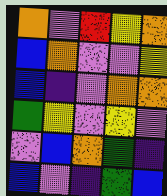[["orange", "violet", "red", "yellow", "orange"], ["blue", "orange", "violet", "violet", "yellow"], ["blue", "indigo", "violet", "orange", "orange"], ["green", "yellow", "violet", "yellow", "violet"], ["violet", "blue", "orange", "green", "indigo"], ["blue", "violet", "indigo", "green", "blue"]]